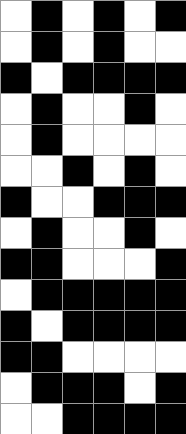[["white", "black", "white", "black", "white", "black"], ["white", "black", "white", "black", "white", "white"], ["black", "white", "black", "black", "black", "black"], ["white", "black", "white", "white", "black", "white"], ["white", "black", "white", "white", "white", "white"], ["white", "white", "black", "white", "black", "white"], ["black", "white", "white", "black", "black", "black"], ["white", "black", "white", "white", "black", "white"], ["black", "black", "white", "white", "white", "black"], ["white", "black", "black", "black", "black", "black"], ["black", "white", "black", "black", "black", "black"], ["black", "black", "white", "white", "white", "white"], ["white", "black", "black", "black", "white", "black"], ["white", "white", "black", "black", "black", "black"]]